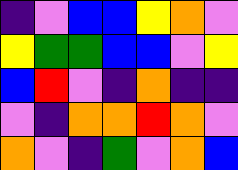[["indigo", "violet", "blue", "blue", "yellow", "orange", "violet"], ["yellow", "green", "green", "blue", "blue", "violet", "yellow"], ["blue", "red", "violet", "indigo", "orange", "indigo", "indigo"], ["violet", "indigo", "orange", "orange", "red", "orange", "violet"], ["orange", "violet", "indigo", "green", "violet", "orange", "blue"]]